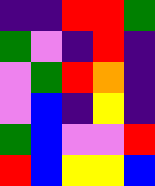[["indigo", "indigo", "red", "red", "green"], ["green", "violet", "indigo", "red", "indigo"], ["violet", "green", "red", "orange", "indigo"], ["violet", "blue", "indigo", "yellow", "indigo"], ["green", "blue", "violet", "violet", "red"], ["red", "blue", "yellow", "yellow", "blue"]]